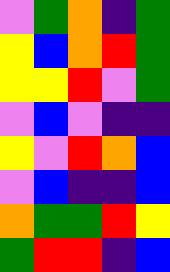[["violet", "green", "orange", "indigo", "green"], ["yellow", "blue", "orange", "red", "green"], ["yellow", "yellow", "red", "violet", "green"], ["violet", "blue", "violet", "indigo", "indigo"], ["yellow", "violet", "red", "orange", "blue"], ["violet", "blue", "indigo", "indigo", "blue"], ["orange", "green", "green", "red", "yellow"], ["green", "red", "red", "indigo", "blue"]]